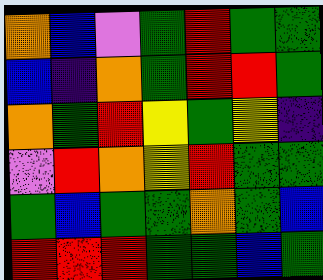[["orange", "blue", "violet", "green", "red", "green", "green"], ["blue", "indigo", "orange", "green", "red", "red", "green"], ["orange", "green", "red", "yellow", "green", "yellow", "indigo"], ["violet", "red", "orange", "yellow", "red", "green", "green"], ["green", "blue", "green", "green", "orange", "green", "blue"], ["red", "red", "red", "green", "green", "blue", "green"]]